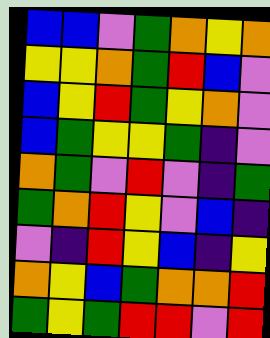[["blue", "blue", "violet", "green", "orange", "yellow", "orange"], ["yellow", "yellow", "orange", "green", "red", "blue", "violet"], ["blue", "yellow", "red", "green", "yellow", "orange", "violet"], ["blue", "green", "yellow", "yellow", "green", "indigo", "violet"], ["orange", "green", "violet", "red", "violet", "indigo", "green"], ["green", "orange", "red", "yellow", "violet", "blue", "indigo"], ["violet", "indigo", "red", "yellow", "blue", "indigo", "yellow"], ["orange", "yellow", "blue", "green", "orange", "orange", "red"], ["green", "yellow", "green", "red", "red", "violet", "red"]]